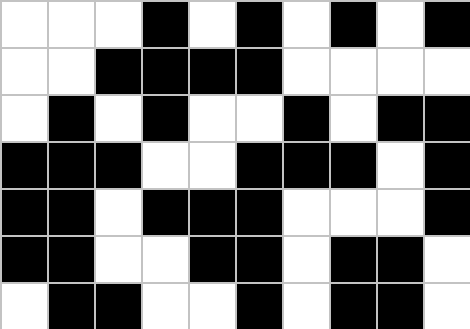[["white", "white", "white", "black", "white", "black", "white", "black", "white", "black"], ["white", "white", "black", "black", "black", "black", "white", "white", "white", "white"], ["white", "black", "white", "black", "white", "white", "black", "white", "black", "black"], ["black", "black", "black", "white", "white", "black", "black", "black", "white", "black"], ["black", "black", "white", "black", "black", "black", "white", "white", "white", "black"], ["black", "black", "white", "white", "black", "black", "white", "black", "black", "white"], ["white", "black", "black", "white", "white", "black", "white", "black", "black", "white"]]